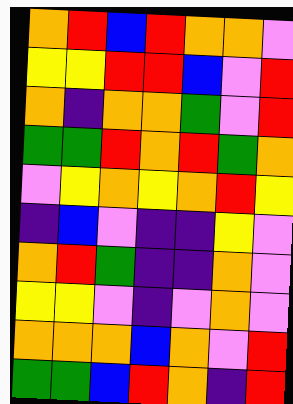[["orange", "red", "blue", "red", "orange", "orange", "violet"], ["yellow", "yellow", "red", "red", "blue", "violet", "red"], ["orange", "indigo", "orange", "orange", "green", "violet", "red"], ["green", "green", "red", "orange", "red", "green", "orange"], ["violet", "yellow", "orange", "yellow", "orange", "red", "yellow"], ["indigo", "blue", "violet", "indigo", "indigo", "yellow", "violet"], ["orange", "red", "green", "indigo", "indigo", "orange", "violet"], ["yellow", "yellow", "violet", "indigo", "violet", "orange", "violet"], ["orange", "orange", "orange", "blue", "orange", "violet", "red"], ["green", "green", "blue", "red", "orange", "indigo", "red"]]